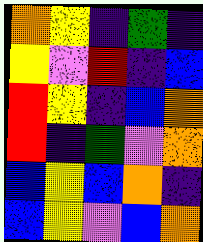[["orange", "yellow", "indigo", "green", "indigo"], ["yellow", "violet", "red", "indigo", "blue"], ["red", "yellow", "indigo", "blue", "orange"], ["red", "indigo", "green", "violet", "orange"], ["blue", "yellow", "blue", "orange", "indigo"], ["blue", "yellow", "violet", "blue", "orange"]]